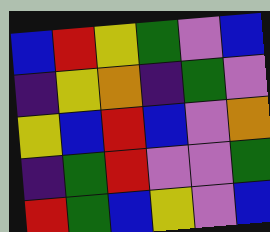[["blue", "red", "yellow", "green", "violet", "blue"], ["indigo", "yellow", "orange", "indigo", "green", "violet"], ["yellow", "blue", "red", "blue", "violet", "orange"], ["indigo", "green", "red", "violet", "violet", "green"], ["red", "green", "blue", "yellow", "violet", "blue"]]